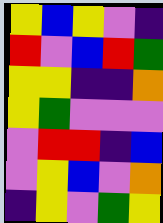[["yellow", "blue", "yellow", "violet", "indigo"], ["red", "violet", "blue", "red", "green"], ["yellow", "yellow", "indigo", "indigo", "orange"], ["yellow", "green", "violet", "violet", "violet"], ["violet", "red", "red", "indigo", "blue"], ["violet", "yellow", "blue", "violet", "orange"], ["indigo", "yellow", "violet", "green", "yellow"]]